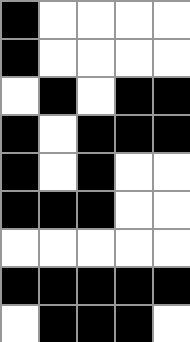[["black", "white", "white", "white", "white"], ["black", "white", "white", "white", "white"], ["white", "black", "white", "black", "black"], ["black", "white", "black", "black", "black"], ["black", "white", "black", "white", "white"], ["black", "black", "black", "white", "white"], ["white", "white", "white", "white", "white"], ["black", "black", "black", "black", "black"], ["white", "black", "black", "black", "white"]]